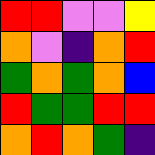[["red", "red", "violet", "violet", "yellow"], ["orange", "violet", "indigo", "orange", "red"], ["green", "orange", "green", "orange", "blue"], ["red", "green", "green", "red", "red"], ["orange", "red", "orange", "green", "indigo"]]